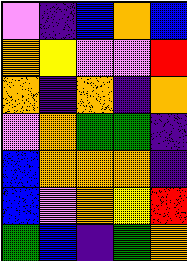[["violet", "indigo", "blue", "orange", "blue"], ["orange", "yellow", "violet", "violet", "red"], ["orange", "indigo", "orange", "indigo", "orange"], ["violet", "orange", "green", "green", "indigo"], ["blue", "orange", "orange", "orange", "indigo"], ["blue", "violet", "orange", "yellow", "red"], ["green", "blue", "indigo", "green", "orange"]]